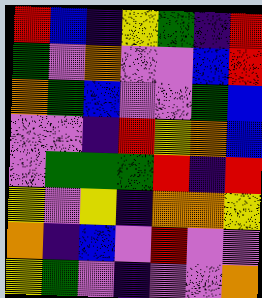[["red", "blue", "indigo", "yellow", "green", "indigo", "red"], ["green", "violet", "orange", "violet", "violet", "blue", "red"], ["orange", "green", "blue", "violet", "violet", "green", "blue"], ["violet", "violet", "indigo", "red", "yellow", "orange", "blue"], ["violet", "green", "green", "green", "red", "indigo", "red"], ["yellow", "violet", "yellow", "indigo", "orange", "orange", "yellow"], ["orange", "indigo", "blue", "violet", "red", "violet", "violet"], ["yellow", "green", "violet", "indigo", "violet", "violet", "orange"]]